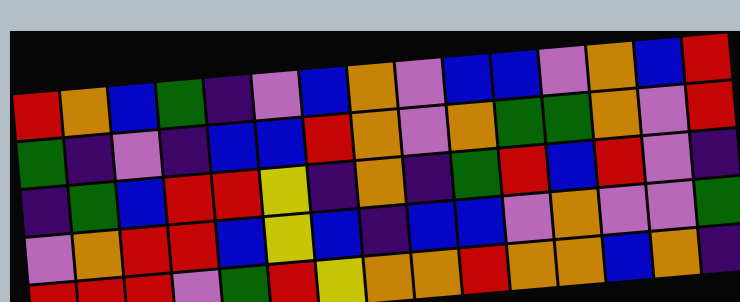[["red", "orange", "blue", "green", "indigo", "violet", "blue", "orange", "violet", "blue", "blue", "violet", "orange", "blue", "red"], ["green", "indigo", "violet", "indigo", "blue", "blue", "red", "orange", "violet", "orange", "green", "green", "orange", "violet", "red"], ["indigo", "green", "blue", "red", "red", "yellow", "indigo", "orange", "indigo", "green", "red", "blue", "red", "violet", "indigo"], ["violet", "orange", "red", "red", "blue", "yellow", "blue", "indigo", "blue", "blue", "violet", "orange", "violet", "violet", "green"], ["red", "red", "red", "violet", "green", "red", "yellow", "orange", "orange", "red", "orange", "orange", "blue", "orange", "indigo"]]